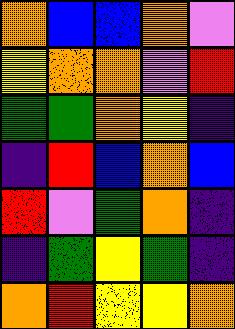[["orange", "blue", "blue", "orange", "violet"], ["yellow", "orange", "orange", "violet", "red"], ["green", "green", "orange", "yellow", "indigo"], ["indigo", "red", "blue", "orange", "blue"], ["red", "violet", "green", "orange", "indigo"], ["indigo", "green", "yellow", "green", "indigo"], ["orange", "red", "yellow", "yellow", "orange"]]